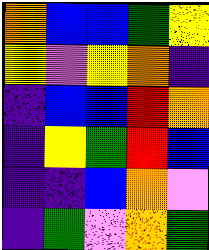[["orange", "blue", "blue", "green", "yellow"], ["yellow", "violet", "yellow", "orange", "indigo"], ["indigo", "blue", "blue", "red", "orange"], ["indigo", "yellow", "green", "red", "blue"], ["indigo", "indigo", "blue", "orange", "violet"], ["indigo", "green", "violet", "orange", "green"]]